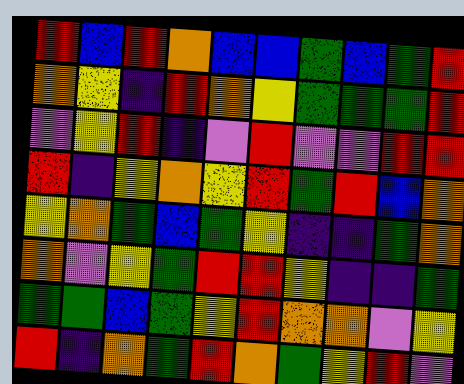[["red", "blue", "red", "orange", "blue", "blue", "green", "blue", "green", "red"], ["orange", "yellow", "indigo", "red", "orange", "yellow", "green", "green", "green", "red"], ["violet", "yellow", "red", "indigo", "violet", "red", "violet", "violet", "red", "red"], ["red", "indigo", "yellow", "orange", "yellow", "red", "green", "red", "blue", "orange"], ["yellow", "orange", "green", "blue", "green", "yellow", "indigo", "indigo", "green", "orange"], ["orange", "violet", "yellow", "green", "red", "red", "yellow", "indigo", "indigo", "green"], ["green", "green", "blue", "green", "yellow", "red", "orange", "orange", "violet", "yellow"], ["red", "indigo", "orange", "green", "red", "orange", "green", "yellow", "red", "violet"]]